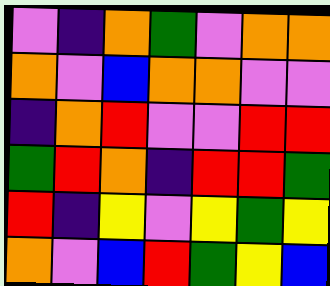[["violet", "indigo", "orange", "green", "violet", "orange", "orange"], ["orange", "violet", "blue", "orange", "orange", "violet", "violet"], ["indigo", "orange", "red", "violet", "violet", "red", "red"], ["green", "red", "orange", "indigo", "red", "red", "green"], ["red", "indigo", "yellow", "violet", "yellow", "green", "yellow"], ["orange", "violet", "blue", "red", "green", "yellow", "blue"]]